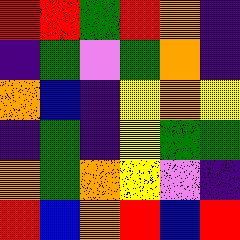[["red", "red", "green", "red", "orange", "indigo"], ["indigo", "green", "violet", "green", "orange", "indigo"], ["orange", "blue", "indigo", "yellow", "orange", "yellow"], ["indigo", "green", "indigo", "yellow", "green", "green"], ["orange", "green", "orange", "yellow", "violet", "indigo"], ["red", "blue", "orange", "red", "blue", "red"]]